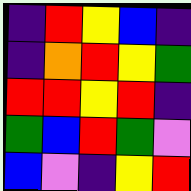[["indigo", "red", "yellow", "blue", "indigo"], ["indigo", "orange", "red", "yellow", "green"], ["red", "red", "yellow", "red", "indigo"], ["green", "blue", "red", "green", "violet"], ["blue", "violet", "indigo", "yellow", "red"]]